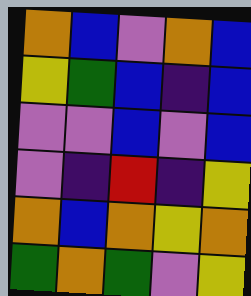[["orange", "blue", "violet", "orange", "blue"], ["yellow", "green", "blue", "indigo", "blue"], ["violet", "violet", "blue", "violet", "blue"], ["violet", "indigo", "red", "indigo", "yellow"], ["orange", "blue", "orange", "yellow", "orange"], ["green", "orange", "green", "violet", "yellow"]]